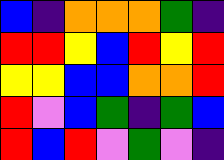[["blue", "indigo", "orange", "orange", "orange", "green", "indigo"], ["red", "red", "yellow", "blue", "red", "yellow", "red"], ["yellow", "yellow", "blue", "blue", "orange", "orange", "red"], ["red", "violet", "blue", "green", "indigo", "green", "blue"], ["red", "blue", "red", "violet", "green", "violet", "indigo"]]